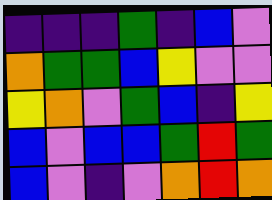[["indigo", "indigo", "indigo", "green", "indigo", "blue", "violet"], ["orange", "green", "green", "blue", "yellow", "violet", "violet"], ["yellow", "orange", "violet", "green", "blue", "indigo", "yellow"], ["blue", "violet", "blue", "blue", "green", "red", "green"], ["blue", "violet", "indigo", "violet", "orange", "red", "orange"]]